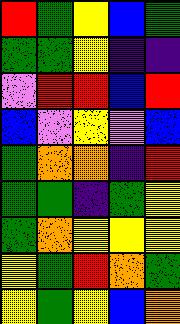[["red", "green", "yellow", "blue", "green"], ["green", "green", "yellow", "indigo", "indigo"], ["violet", "red", "red", "blue", "red"], ["blue", "violet", "yellow", "violet", "blue"], ["green", "orange", "orange", "indigo", "red"], ["green", "green", "indigo", "green", "yellow"], ["green", "orange", "yellow", "yellow", "yellow"], ["yellow", "green", "red", "orange", "green"], ["yellow", "green", "yellow", "blue", "orange"]]